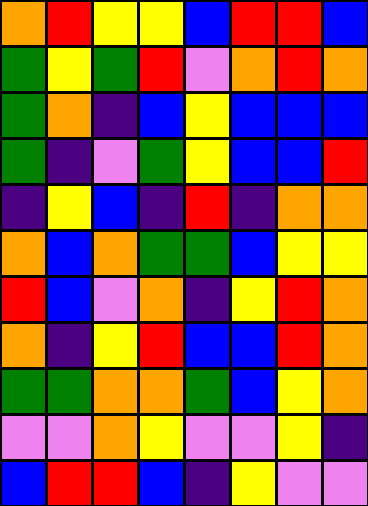[["orange", "red", "yellow", "yellow", "blue", "red", "red", "blue"], ["green", "yellow", "green", "red", "violet", "orange", "red", "orange"], ["green", "orange", "indigo", "blue", "yellow", "blue", "blue", "blue"], ["green", "indigo", "violet", "green", "yellow", "blue", "blue", "red"], ["indigo", "yellow", "blue", "indigo", "red", "indigo", "orange", "orange"], ["orange", "blue", "orange", "green", "green", "blue", "yellow", "yellow"], ["red", "blue", "violet", "orange", "indigo", "yellow", "red", "orange"], ["orange", "indigo", "yellow", "red", "blue", "blue", "red", "orange"], ["green", "green", "orange", "orange", "green", "blue", "yellow", "orange"], ["violet", "violet", "orange", "yellow", "violet", "violet", "yellow", "indigo"], ["blue", "red", "red", "blue", "indigo", "yellow", "violet", "violet"]]